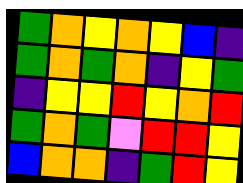[["green", "orange", "yellow", "orange", "yellow", "blue", "indigo"], ["green", "orange", "green", "orange", "indigo", "yellow", "green"], ["indigo", "yellow", "yellow", "red", "yellow", "orange", "red"], ["green", "orange", "green", "violet", "red", "red", "yellow"], ["blue", "orange", "orange", "indigo", "green", "red", "yellow"]]